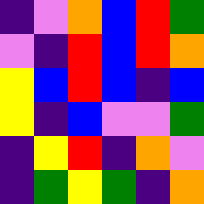[["indigo", "violet", "orange", "blue", "red", "green"], ["violet", "indigo", "red", "blue", "red", "orange"], ["yellow", "blue", "red", "blue", "indigo", "blue"], ["yellow", "indigo", "blue", "violet", "violet", "green"], ["indigo", "yellow", "red", "indigo", "orange", "violet"], ["indigo", "green", "yellow", "green", "indigo", "orange"]]